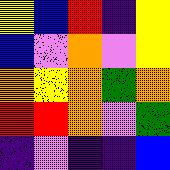[["yellow", "blue", "red", "indigo", "yellow"], ["blue", "violet", "orange", "violet", "yellow"], ["orange", "yellow", "orange", "green", "orange"], ["red", "red", "orange", "violet", "green"], ["indigo", "violet", "indigo", "indigo", "blue"]]